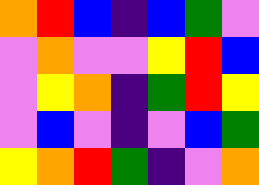[["orange", "red", "blue", "indigo", "blue", "green", "violet"], ["violet", "orange", "violet", "violet", "yellow", "red", "blue"], ["violet", "yellow", "orange", "indigo", "green", "red", "yellow"], ["violet", "blue", "violet", "indigo", "violet", "blue", "green"], ["yellow", "orange", "red", "green", "indigo", "violet", "orange"]]